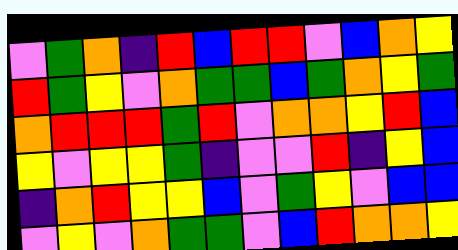[["violet", "green", "orange", "indigo", "red", "blue", "red", "red", "violet", "blue", "orange", "yellow"], ["red", "green", "yellow", "violet", "orange", "green", "green", "blue", "green", "orange", "yellow", "green"], ["orange", "red", "red", "red", "green", "red", "violet", "orange", "orange", "yellow", "red", "blue"], ["yellow", "violet", "yellow", "yellow", "green", "indigo", "violet", "violet", "red", "indigo", "yellow", "blue"], ["indigo", "orange", "red", "yellow", "yellow", "blue", "violet", "green", "yellow", "violet", "blue", "blue"], ["violet", "yellow", "violet", "orange", "green", "green", "violet", "blue", "red", "orange", "orange", "yellow"]]